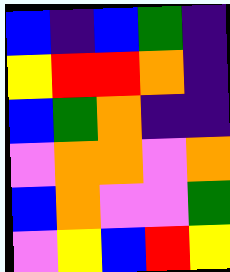[["blue", "indigo", "blue", "green", "indigo"], ["yellow", "red", "red", "orange", "indigo"], ["blue", "green", "orange", "indigo", "indigo"], ["violet", "orange", "orange", "violet", "orange"], ["blue", "orange", "violet", "violet", "green"], ["violet", "yellow", "blue", "red", "yellow"]]